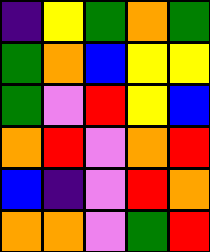[["indigo", "yellow", "green", "orange", "green"], ["green", "orange", "blue", "yellow", "yellow"], ["green", "violet", "red", "yellow", "blue"], ["orange", "red", "violet", "orange", "red"], ["blue", "indigo", "violet", "red", "orange"], ["orange", "orange", "violet", "green", "red"]]